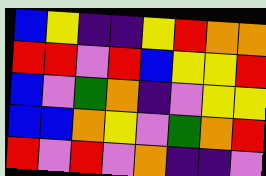[["blue", "yellow", "indigo", "indigo", "yellow", "red", "orange", "orange"], ["red", "red", "violet", "red", "blue", "yellow", "yellow", "red"], ["blue", "violet", "green", "orange", "indigo", "violet", "yellow", "yellow"], ["blue", "blue", "orange", "yellow", "violet", "green", "orange", "red"], ["red", "violet", "red", "violet", "orange", "indigo", "indigo", "violet"]]